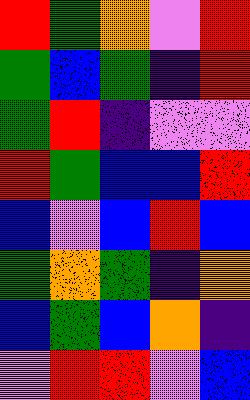[["red", "green", "orange", "violet", "red"], ["green", "blue", "green", "indigo", "red"], ["green", "red", "indigo", "violet", "violet"], ["red", "green", "blue", "blue", "red"], ["blue", "violet", "blue", "red", "blue"], ["green", "orange", "green", "indigo", "orange"], ["blue", "green", "blue", "orange", "indigo"], ["violet", "red", "red", "violet", "blue"]]